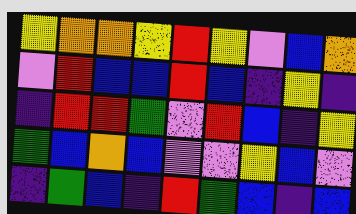[["yellow", "orange", "orange", "yellow", "red", "yellow", "violet", "blue", "orange"], ["violet", "red", "blue", "blue", "red", "blue", "indigo", "yellow", "indigo"], ["indigo", "red", "red", "green", "violet", "red", "blue", "indigo", "yellow"], ["green", "blue", "orange", "blue", "violet", "violet", "yellow", "blue", "violet"], ["indigo", "green", "blue", "indigo", "red", "green", "blue", "indigo", "blue"]]